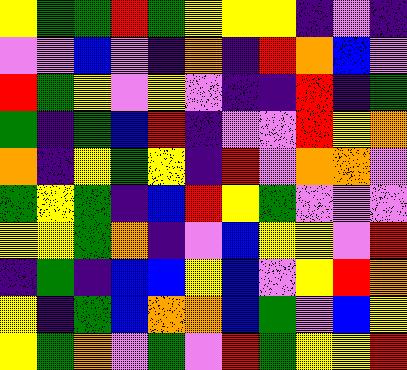[["yellow", "green", "green", "red", "green", "yellow", "yellow", "yellow", "indigo", "violet", "indigo"], ["violet", "violet", "blue", "violet", "indigo", "orange", "indigo", "red", "orange", "blue", "violet"], ["red", "green", "yellow", "violet", "yellow", "violet", "indigo", "indigo", "red", "indigo", "green"], ["green", "indigo", "green", "blue", "red", "indigo", "violet", "violet", "red", "yellow", "orange"], ["orange", "indigo", "yellow", "green", "yellow", "indigo", "red", "violet", "orange", "orange", "violet"], ["green", "yellow", "green", "indigo", "blue", "red", "yellow", "green", "violet", "violet", "violet"], ["yellow", "yellow", "green", "orange", "indigo", "violet", "blue", "yellow", "yellow", "violet", "red"], ["indigo", "green", "indigo", "blue", "blue", "yellow", "blue", "violet", "yellow", "red", "orange"], ["yellow", "indigo", "green", "blue", "orange", "orange", "blue", "green", "violet", "blue", "yellow"], ["yellow", "green", "orange", "violet", "green", "violet", "red", "green", "yellow", "yellow", "red"]]